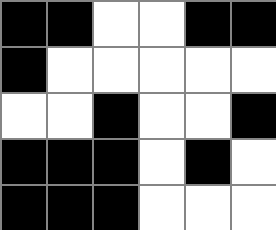[["black", "black", "white", "white", "black", "black"], ["black", "white", "white", "white", "white", "white"], ["white", "white", "black", "white", "white", "black"], ["black", "black", "black", "white", "black", "white"], ["black", "black", "black", "white", "white", "white"]]